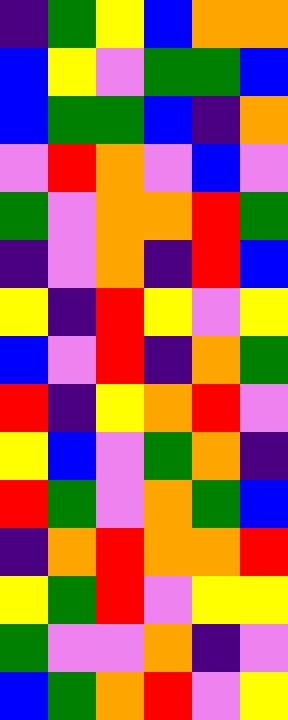[["indigo", "green", "yellow", "blue", "orange", "orange"], ["blue", "yellow", "violet", "green", "green", "blue"], ["blue", "green", "green", "blue", "indigo", "orange"], ["violet", "red", "orange", "violet", "blue", "violet"], ["green", "violet", "orange", "orange", "red", "green"], ["indigo", "violet", "orange", "indigo", "red", "blue"], ["yellow", "indigo", "red", "yellow", "violet", "yellow"], ["blue", "violet", "red", "indigo", "orange", "green"], ["red", "indigo", "yellow", "orange", "red", "violet"], ["yellow", "blue", "violet", "green", "orange", "indigo"], ["red", "green", "violet", "orange", "green", "blue"], ["indigo", "orange", "red", "orange", "orange", "red"], ["yellow", "green", "red", "violet", "yellow", "yellow"], ["green", "violet", "violet", "orange", "indigo", "violet"], ["blue", "green", "orange", "red", "violet", "yellow"]]